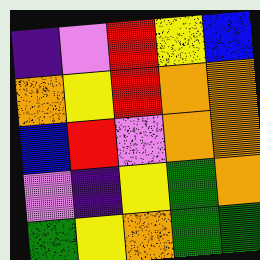[["indigo", "violet", "red", "yellow", "blue"], ["orange", "yellow", "red", "orange", "orange"], ["blue", "red", "violet", "orange", "orange"], ["violet", "indigo", "yellow", "green", "orange"], ["green", "yellow", "orange", "green", "green"]]